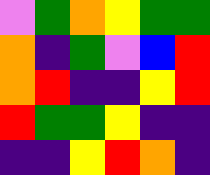[["violet", "green", "orange", "yellow", "green", "green"], ["orange", "indigo", "green", "violet", "blue", "red"], ["orange", "red", "indigo", "indigo", "yellow", "red"], ["red", "green", "green", "yellow", "indigo", "indigo"], ["indigo", "indigo", "yellow", "red", "orange", "indigo"]]